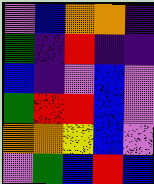[["violet", "blue", "orange", "orange", "indigo"], ["green", "indigo", "red", "indigo", "indigo"], ["blue", "indigo", "violet", "blue", "violet"], ["green", "red", "red", "blue", "violet"], ["orange", "orange", "yellow", "blue", "violet"], ["violet", "green", "blue", "red", "blue"]]